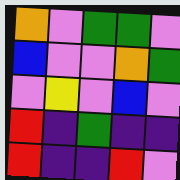[["orange", "violet", "green", "green", "violet"], ["blue", "violet", "violet", "orange", "green"], ["violet", "yellow", "violet", "blue", "violet"], ["red", "indigo", "green", "indigo", "indigo"], ["red", "indigo", "indigo", "red", "violet"]]